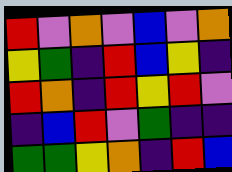[["red", "violet", "orange", "violet", "blue", "violet", "orange"], ["yellow", "green", "indigo", "red", "blue", "yellow", "indigo"], ["red", "orange", "indigo", "red", "yellow", "red", "violet"], ["indigo", "blue", "red", "violet", "green", "indigo", "indigo"], ["green", "green", "yellow", "orange", "indigo", "red", "blue"]]